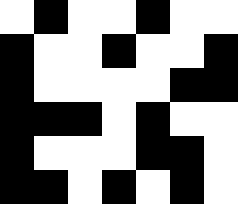[["white", "black", "white", "white", "black", "white", "white"], ["black", "white", "white", "black", "white", "white", "black"], ["black", "white", "white", "white", "white", "black", "black"], ["black", "black", "black", "white", "black", "white", "white"], ["black", "white", "white", "white", "black", "black", "white"], ["black", "black", "white", "black", "white", "black", "white"]]